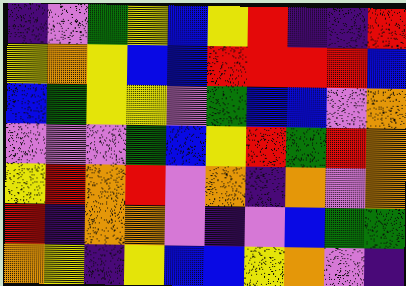[["indigo", "violet", "green", "yellow", "blue", "yellow", "red", "indigo", "indigo", "red"], ["yellow", "orange", "yellow", "blue", "blue", "red", "red", "red", "red", "blue"], ["blue", "green", "yellow", "yellow", "violet", "green", "blue", "blue", "violet", "orange"], ["violet", "violet", "violet", "green", "blue", "yellow", "red", "green", "red", "orange"], ["yellow", "red", "orange", "red", "violet", "orange", "indigo", "orange", "violet", "orange"], ["red", "indigo", "orange", "orange", "violet", "indigo", "violet", "blue", "green", "green"], ["orange", "yellow", "indigo", "yellow", "blue", "blue", "yellow", "orange", "violet", "indigo"]]